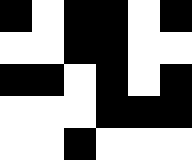[["black", "white", "black", "black", "white", "black"], ["white", "white", "black", "black", "white", "white"], ["black", "black", "white", "black", "white", "black"], ["white", "white", "white", "black", "black", "black"], ["white", "white", "black", "white", "white", "white"]]